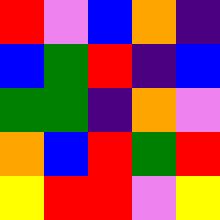[["red", "violet", "blue", "orange", "indigo"], ["blue", "green", "red", "indigo", "blue"], ["green", "green", "indigo", "orange", "violet"], ["orange", "blue", "red", "green", "red"], ["yellow", "red", "red", "violet", "yellow"]]